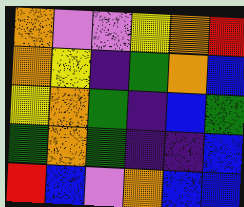[["orange", "violet", "violet", "yellow", "orange", "red"], ["orange", "yellow", "indigo", "green", "orange", "blue"], ["yellow", "orange", "green", "indigo", "blue", "green"], ["green", "orange", "green", "indigo", "indigo", "blue"], ["red", "blue", "violet", "orange", "blue", "blue"]]